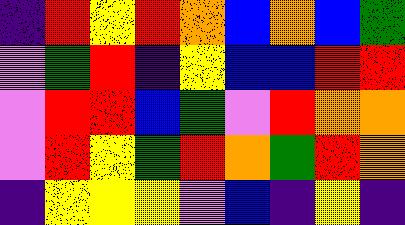[["indigo", "red", "yellow", "red", "orange", "blue", "orange", "blue", "green"], ["violet", "green", "red", "indigo", "yellow", "blue", "blue", "red", "red"], ["violet", "red", "red", "blue", "green", "violet", "red", "orange", "orange"], ["violet", "red", "yellow", "green", "red", "orange", "green", "red", "orange"], ["indigo", "yellow", "yellow", "yellow", "violet", "blue", "indigo", "yellow", "indigo"]]